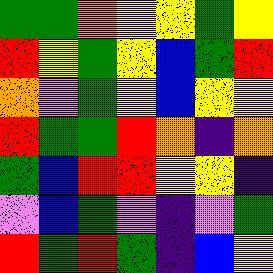[["green", "green", "orange", "yellow", "yellow", "green", "yellow"], ["red", "yellow", "green", "yellow", "blue", "green", "red"], ["orange", "violet", "green", "yellow", "blue", "yellow", "yellow"], ["red", "green", "green", "red", "orange", "indigo", "orange"], ["green", "blue", "red", "red", "yellow", "yellow", "indigo"], ["violet", "blue", "green", "violet", "indigo", "violet", "green"], ["red", "green", "red", "green", "indigo", "blue", "yellow"]]